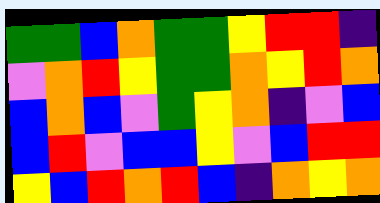[["green", "green", "blue", "orange", "green", "green", "yellow", "red", "red", "indigo"], ["violet", "orange", "red", "yellow", "green", "green", "orange", "yellow", "red", "orange"], ["blue", "orange", "blue", "violet", "green", "yellow", "orange", "indigo", "violet", "blue"], ["blue", "red", "violet", "blue", "blue", "yellow", "violet", "blue", "red", "red"], ["yellow", "blue", "red", "orange", "red", "blue", "indigo", "orange", "yellow", "orange"]]